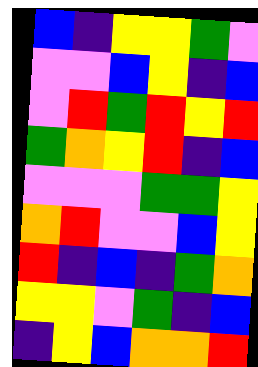[["blue", "indigo", "yellow", "yellow", "green", "violet"], ["violet", "violet", "blue", "yellow", "indigo", "blue"], ["violet", "red", "green", "red", "yellow", "red"], ["green", "orange", "yellow", "red", "indigo", "blue"], ["violet", "violet", "violet", "green", "green", "yellow"], ["orange", "red", "violet", "violet", "blue", "yellow"], ["red", "indigo", "blue", "indigo", "green", "orange"], ["yellow", "yellow", "violet", "green", "indigo", "blue"], ["indigo", "yellow", "blue", "orange", "orange", "red"]]